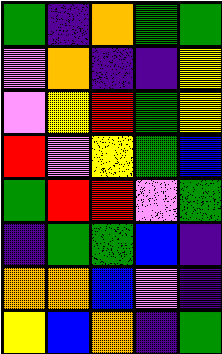[["green", "indigo", "orange", "green", "green"], ["violet", "orange", "indigo", "indigo", "yellow"], ["violet", "yellow", "red", "green", "yellow"], ["red", "violet", "yellow", "green", "blue"], ["green", "red", "red", "violet", "green"], ["indigo", "green", "green", "blue", "indigo"], ["orange", "orange", "blue", "violet", "indigo"], ["yellow", "blue", "orange", "indigo", "green"]]